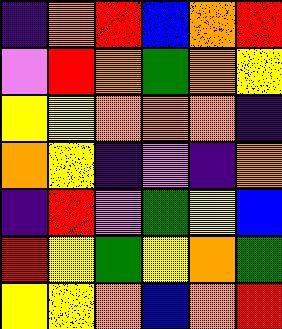[["indigo", "orange", "red", "blue", "orange", "red"], ["violet", "red", "orange", "green", "orange", "yellow"], ["yellow", "yellow", "orange", "orange", "orange", "indigo"], ["orange", "yellow", "indigo", "violet", "indigo", "orange"], ["indigo", "red", "violet", "green", "yellow", "blue"], ["red", "yellow", "green", "yellow", "orange", "green"], ["yellow", "yellow", "orange", "blue", "orange", "red"]]